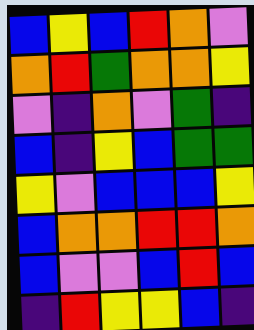[["blue", "yellow", "blue", "red", "orange", "violet"], ["orange", "red", "green", "orange", "orange", "yellow"], ["violet", "indigo", "orange", "violet", "green", "indigo"], ["blue", "indigo", "yellow", "blue", "green", "green"], ["yellow", "violet", "blue", "blue", "blue", "yellow"], ["blue", "orange", "orange", "red", "red", "orange"], ["blue", "violet", "violet", "blue", "red", "blue"], ["indigo", "red", "yellow", "yellow", "blue", "indigo"]]